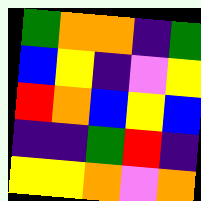[["green", "orange", "orange", "indigo", "green"], ["blue", "yellow", "indigo", "violet", "yellow"], ["red", "orange", "blue", "yellow", "blue"], ["indigo", "indigo", "green", "red", "indigo"], ["yellow", "yellow", "orange", "violet", "orange"]]